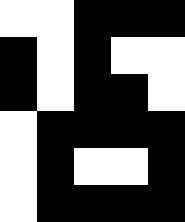[["white", "white", "black", "black", "black"], ["black", "white", "black", "white", "white"], ["black", "white", "black", "black", "white"], ["white", "black", "black", "black", "black"], ["white", "black", "white", "white", "black"], ["white", "black", "black", "black", "black"]]